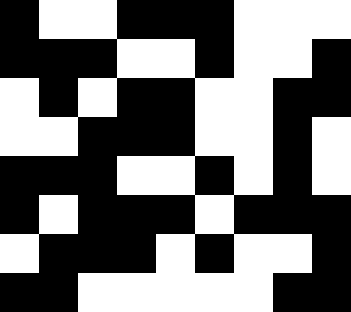[["black", "white", "white", "black", "black", "black", "white", "white", "white"], ["black", "black", "black", "white", "white", "black", "white", "white", "black"], ["white", "black", "white", "black", "black", "white", "white", "black", "black"], ["white", "white", "black", "black", "black", "white", "white", "black", "white"], ["black", "black", "black", "white", "white", "black", "white", "black", "white"], ["black", "white", "black", "black", "black", "white", "black", "black", "black"], ["white", "black", "black", "black", "white", "black", "white", "white", "black"], ["black", "black", "white", "white", "white", "white", "white", "black", "black"]]